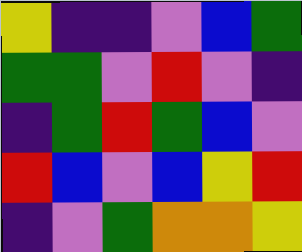[["yellow", "indigo", "indigo", "violet", "blue", "green"], ["green", "green", "violet", "red", "violet", "indigo"], ["indigo", "green", "red", "green", "blue", "violet"], ["red", "blue", "violet", "blue", "yellow", "red"], ["indigo", "violet", "green", "orange", "orange", "yellow"]]